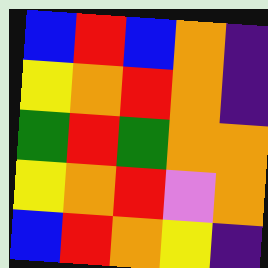[["blue", "red", "blue", "orange", "indigo"], ["yellow", "orange", "red", "orange", "indigo"], ["green", "red", "green", "orange", "orange"], ["yellow", "orange", "red", "violet", "orange"], ["blue", "red", "orange", "yellow", "indigo"]]